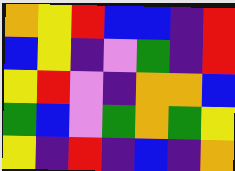[["orange", "yellow", "red", "blue", "blue", "indigo", "red"], ["blue", "yellow", "indigo", "violet", "green", "indigo", "red"], ["yellow", "red", "violet", "indigo", "orange", "orange", "blue"], ["green", "blue", "violet", "green", "orange", "green", "yellow"], ["yellow", "indigo", "red", "indigo", "blue", "indigo", "orange"]]